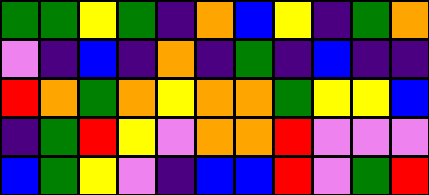[["green", "green", "yellow", "green", "indigo", "orange", "blue", "yellow", "indigo", "green", "orange"], ["violet", "indigo", "blue", "indigo", "orange", "indigo", "green", "indigo", "blue", "indigo", "indigo"], ["red", "orange", "green", "orange", "yellow", "orange", "orange", "green", "yellow", "yellow", "blue"], ["indigo", "green", "red", "yellow", "violet", "orange", "orange", "red", "violet", "violet", "violet"], ["blue", "green", "yellow", "violet", "indigo", "blue", "blue", "red", "violet", "green", "red"]]